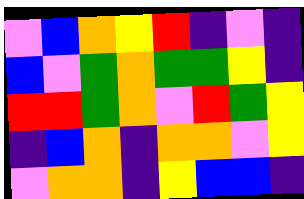[["violet", "blue", "orange", "yellow", "red", "indigo", "violet", "indigo"], ["blue", "violet", "green", "orange", "green", "green", "yellow", "indigo"], ["red", "red", "green", "orange", "violet", "red", "green", "yellow"], ["indigo", "blue", "orange", "indigo", "orange", "orange", "violet", "yellow"], ["violet", "orange", "orange", "indigo", "yellow", "blue", "blue", "indigo"]]